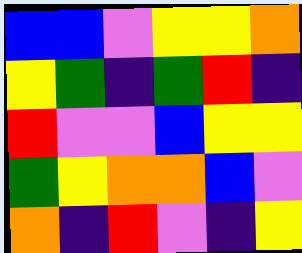[["blue", "blue", "violet", "yellow", "yellow", "orange"], ["yellow", "green", "indigo", "green", "red", "indigo"], ["red", "violet", "violet", "blue", "yellow", "yellow"], ["green", "yellow", "orange", "orange", "blue", "violet"], ["orange", "indigo", "red", "violet", "indigo", "yellow"]]